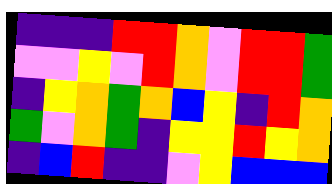[["indigo", "indigo", "indigo", "red", "red", "orange", "violet", "red", "red", "green"], ["violet", "violet", "yellow", "violet", "red", "orange", "violet", "red", "red", "green"], ["indigo", "yellow", "orange", "green", "orange", "blue", "yellow", "indigo", "red", "orange"], ["green", "violet", "orange", "green", "indigo", "yellow", "yellow", "red", "yellow", "orange"], ["indigo", "blue", "red", "indigo", "indigo", "violet", "yellow", "blue", "blue", "blue"]]